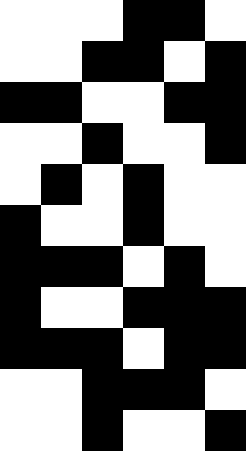[["white", "white", "white", "black", "black", "white"], ["white", "white", "black", "black", "white", "black"], ["black", "black", "white", "white", "black", "black"], ["white", "white", "black", "white", "white", "black"], ["white", "black", "white", "black", "white", "white"], ["black", "white", "white", "black", "white", "white"], ["black", "black", "black", "white", "black", "white"], ["black", "white", "white", "black", "black", "black"], ["black", "black", "black", "white", "black", "black"], ["white", "white", "black", "black", "black", "white"], ["white", "white", "black", "white", "white", "black"]]